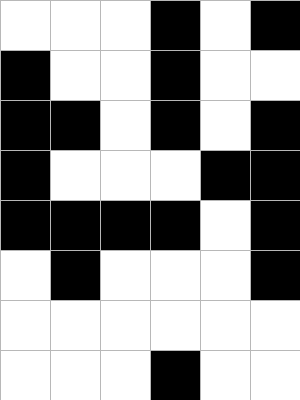[["white", "white", "white", "black", "white", "black"], ["black", "white", "white", "black", "white", "white"], ["black", "black", "white", "black", "white", "black"], ["black", "white", "white", "white", "black", "black"], ["black", "black", "black", "black", "white", "black"], ["white", "black", "white", "white", "white", "black"], ["white", "white", "white", "white", "white", "white"], ["white", "white", "white", "black", "white", "white"]]